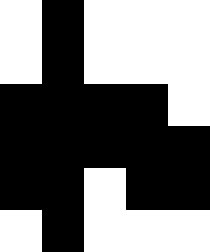[["white", "black", "white", "white", "white"], ["white", "black", "white", "white", "white"], ["black", "black", "black", "black", "white"], ["black", "black", "black", "black", "black"], ["black", "black", "white", "black", "black"], ["white", "black", "white", "white", "white"]]